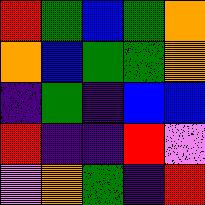[["red", "green", "blue", "green", "orange"], ["orange", "blue", "green", "green", "orange"], ["indigo", "green", "indigo", "blue", "blue"], ["red", "indigo", "indigo", "red", "violet"], ["violet", "orange", "green", "indigo", "red"]]